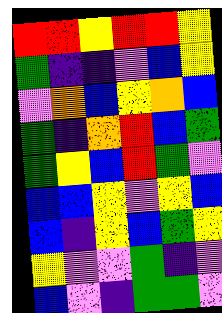[["red", "red", "yellow", "red", "red", "yellow"], ["green", "indigo", "indigo", "violet", "blue", "yellow"], ["violet", "orange", "blue", "yellow", "orange", "blue"], ["green", "indigo", "orange", "red", "blue", "green"], ["green", "yellow", "blue", "red", "green", "violet"], ["blue", "blue", "yellow", "violet", "yellow", "blue"], ["blue", "indigo", "yellow", "blue", "green", "yellow"], ["yellow", "violet", "violet", "green", "indigo", "violet"], ["blue", "violet", "indigo", "green", "green", "violet"]]